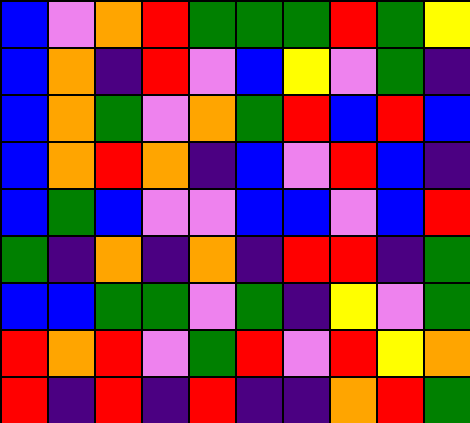[["blue", "violet", "orange", "red", "green", "green", "green", "red", "green", "yellow"], ["blue", "orange", "indigo", "red", "violet", "blue", "yellow", "violet", "green", "indigo"], ["blue", "orange", "green", "violet", "orange", "green", "red", "blue", "red", "blue"], ["blue", "orange", "red", "orange", "indigo", "blue", "violet", "red", "blue", "indigo"], ["blue", "green", "blue", "violet", "violet", "blue", "blue", "violet", "blue", "red"], ["green", "indigo", "orange", "indigo", "orange", "indigo", "red", "red", "indigo", "green"], ["blue", "blue", "green", "green", "violet", "green", "indigo", "yellow", "violet", "green"], ["red", "orange", "red", "violet", "green", "red", "violet", "red", "yellow", "orange"], ["red", "indigo", "red", "indigo", "red", "indigo", "indigo", "orange", "red", "green"]]